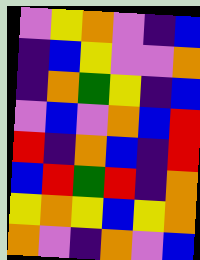[["violet", "yellow", "orange", "violet", "indigo", "blue"], ["indigo", "blue", "yellow", "violet", "violet", "orange"], ["indigo", "orange", "green", "yellow", "indigo", "blue"], ["violet", "blue", "violet", "orange", "blue", "red"], ["red", "indigo", "orange", "blue", "indigo", "red"], ["blue", "red", "green", "red", "indigo", "orange"], ["yellow", "orange", "yellow", "blue", "yellow", "orange"], ["orange", "violet", "indigo", "orange", "violet", "blue"]]